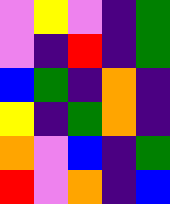[["violet", "yellow", "violet", "indigo", "green"], ["violet", "indigo", "red", "indigo", "green"], ["blue", "green", "indigo", "orange", "indigo"], ["yellow", "indigo", "green", "orange", "indigo"], ["orange", "violet", "blue", "indigo", "green"], ["red", "violet", "orange", "indigo", "blue"]]